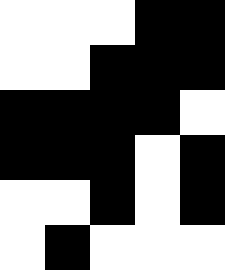[["white", "white", "white", "black", "black"], ["white", "white", "black", "black", "black"], ["black", "black", "black", "black", "white"], ["black", "black", "black", "white", "black"], ["white", "white", "black", "white", "black"], ["white", "black", "white", "white", "white"]]